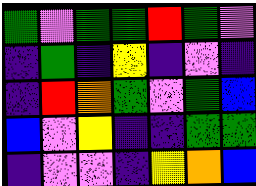[["green", "violet", "green", "green", "red", "green", "violet"], ["indigo", "green", "indigo", "yellow", "indigo", "violet", "indigo"], ["indigo", "red", "orange", "green", "violet", "green", "blue"], ["blue", "violet", "yellow", "indigo", "indigo", "green", "green"], ["indigo", "violet", "violet", "indigo", "yellow", "orange", "blue"]]